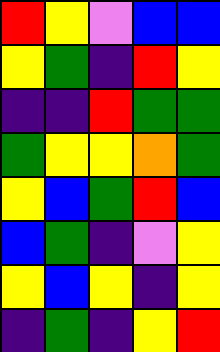[["red", "yellow", "violet", "blue", "blue"], ["yellow", "green", "indigo", "red", "yellow"], ["indigo", "indigo", "red", "green", "green"], ["green", "yellow", "yellow", "orange", "green"], ["yellow", "blue", "green", "red", "blue"], ["blue", "green", "indigo", "violet", "yellow"], ["yellow", "blue", "yellow", "indigo", "yellow"], ["indigo", "green", "indigo", "yellow", "red"]]